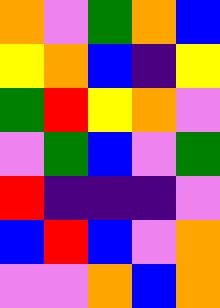[["orange", "violet", "green", "orange", "blue"], ["yellow", "orange", "blue", "indigo", "yellow"], ["green", "red", "yellow", "orange", "violet"], ["violet", "green", "blue", "violet", "green"], ["red", "indigo", "indigo", "indigo", "violet"], ["blue", "red", "blue", "violet", "orange"], ["violet", "violet", "orange", "blue", "orange"]]